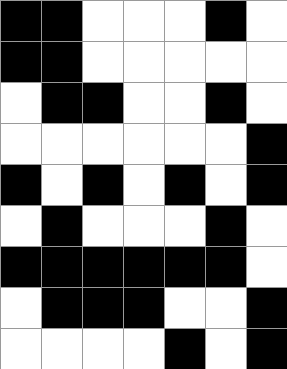[["black", "black", "white", "white", "white", "black", "white"], ["black", "black", "white", "white", "white", "white", "white"], ["white", "black", "black", "white", "white", "black", "white"], ["white", "white", "white", "white", "white", "white", "black"], ["black", "white", "black", "white", "black", "white", "black"], ["white", "black", "white", "white", "white", "black", "white"], ["black", "black", "black", "black", "black", "black", "white"], ["white", "black", "black", "black", "white", "white", "black"], ["white", "white", "white", "white", "black", "white", "black"]]